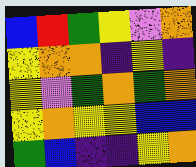[["blue", "red", "green", "yellow", "violet", "orange"], ["yellow", "orange", "orange", "indigo", "yellow", "indigo"], ["yellow", "violet", "green", "orange", "green", "orange"], ["yellow", "orange", "yellow", "yellow", "blue", "blue"], ["green", "blue", "indigo", "indigo", "yellow", "orange"]]